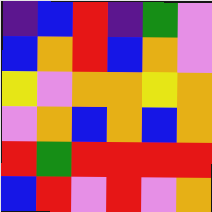[["indigo", "blue", "red", "indigo", "green", "violet"], ["blue", "orange", "red", "blue", "orange", "violet"], ["yellow", "violet", "orange", "orange", "yellow", "orange"], ["violet", "orange", "blue", "orange", "blue", "orange"], ["red", "green", "red", "red", "red", "red"], ["blue", "red", "violet", "red", "violet", "orange"]]